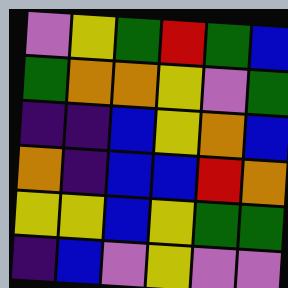[["violet", "yellow", "green", "red", "green", "blue"], ["green", "orange", "orange", "yellow", "violet", "green"], ["indigo", "indigo", "blue", "yellow", "orange", "blue"], ["orange", "indigo", "blue", "blue", "red", "orange"], ["yellow", "yellow", "blue", "yellow", "green", "green"], ["indigo", "blue", "violet", "yellow", "violet", "violet"]]